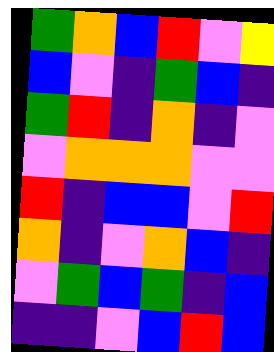[["green", "orange", "blue", "red", "violet", "yellow"], ["blue", "violet", "indigo", "green", "blue", "indigo"], ["green", "red", "indigo", "orange", "indigo", "violet"], ["violet", "orange", "orange", "orange", "violet", "violet"], ["red", "indigo", "blue", "blue", "violet", "red"], ["orange", "indigo", "violet", "orange", "blue", "indigo"], ["violet", "green", "blue", "green", "indigo", "blue"], ["indigo", "indigo", "violet", "blue", "red", "blue"]]